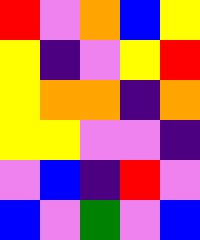[["red", "violet", "orange", "blue", "yellow"], ["yellow", "indigo", "violet", "yellow", "red"], ["yellow", "orange", "orange", "indigo", "orange"], ["yellow", "yellow", "violet", "violet", "indigo"], ["violet", "blue", "indigo", "red", "violet"], ["blue", "violet", "green", "violet", "blue"]]